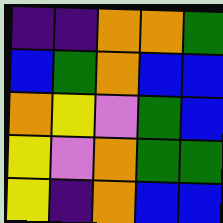[["indigo", "indigo", "orange", "orange", "green"], ["blue", "green", "orange", "blue", "blue"], ["orange", "yellow", "violet", "green", "blue"], ["yellow", "violet", "orange", "green", "green"], ["yellow", "indigo", "orange", "blue", "blue"]]